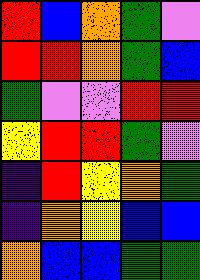[["red", "blue", "orange", "green", "violet"], ["red", "red", "orange", "green", "blue"], ["green", "violet", "violet", "red", "red"], ["yellow", "red", "red", "green", "violet"], ["indigo", "red", "yellow", "orange", "green"], ["indigo", "orange", "yellow", "blue", "blue"], ["orange", "blue", "blue", "green", "green"]]